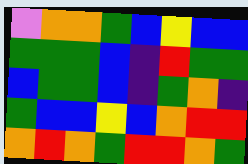[["violet", "orange", "orange", "green", "blue", "yellow", "blue", "blue"], ["green", "green", "green", "blue", "indigo", "red", "green", "green"], ["blue", "green", "green", "blue", "indigo", "green", "orange", "indigo"], ["green", "blue", "blue", "yellow", "blue", "orange", "red", "red"], ["orange", "red", "orange", "green", "red", "red", "orange", "green"]]